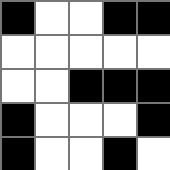[["black", "white", "white", "black", "black"], ["white", "white", "white", "white", "white"], ["white", "white", "black", "black", "black"], ["black", "white", "white", "white", "black"], ["black", "white", "white", "black", "white"]]